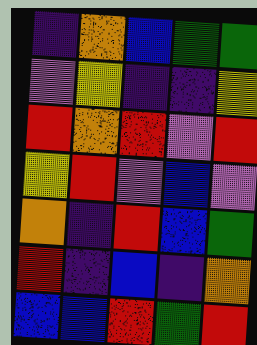[["indigo", "orange", "blue", "green", "green"], ["violet", "yellow", "indigo", "indigo", "yellow"], ["red", "orange", "red", "violet", "red"], ["yellow", "red", "violet", "blue", "violet"], ["orange", "indigo", "red", "blue", "green"], ["red", "indigo", "blue", "indigo", "orange"], ["blue", "blue", "red", "green", "red"]]